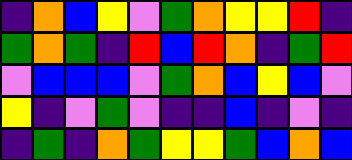[["indigo", "orange", "blue", "yellow", "violet", "green", "orange", "yellow", "yellow", "red", "indigo"], ["green", "orange", "green", "indigo", "red", "blue", "red", "orange", "indigo", "green", "red"], ["violet", "blue", "blue", "blue", "violet", "green", "orange", "blue", "yellow", "blue", "violet"], ["yellow", "indigo", "violet", "green", "violet", "indigo", "indigo", "blue", "indigo", "violet", "indigo"], ["indigo", "green", "indigo", "orange", "green", "yellow", "yellow", "green", "blue", "orange", "blue"]]